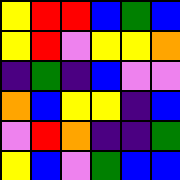[["yellow", "red", "red", "blue", "green", "blue"], ["yellow", "red", "violet", "yellow", "yellow", "orange"], ["indigo", "green", "indigo", "blue", "violet", "violet"], ["orange", "blue", "yellow", "yellow", "indigo", "blue"], ["violet", "red", "orange", "indigo", "indigo", "green"], ["yellow", "blue", "violet", "green", "blue", "blue"]]